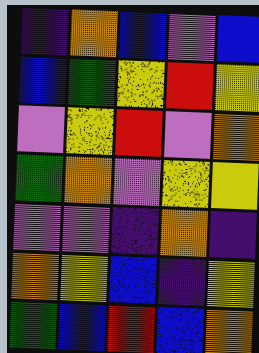[["indigo", "orange", "blue", "violet", "blue"], ["blue", "green", "yellow", "red", "yellow"], ["violet", "yellow", "red", "violet", "orange"], ["green", "orange", "violet", "yellow", "yellow"], ["violet", "violet", "indigo", "orange", "indigo"], ["orange", "yellow", "blue", "indigo", "yellow"], ["green", "blue", "red", "blue", "orange"]]